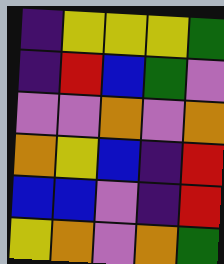[["indigo", "yellow", "yellow", "yellow", "green"], ["indigo", "red", "blue", "green", "violet"], ["violet", "violet", "orange", "violet", "orange"], ["orange", "yellow", "blue", "indigo", "red"], ["blue", "blue", "violet", "indigo", "red"], ["yellow", "orange", "violet", "orange", "green"]]